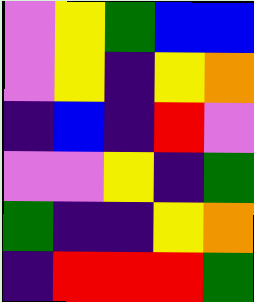[["violet", "yellow", "green", "blue", "blue"], ["violet", "yellow", "indigo", "yellow", "orange"], ["indigo", "blue", "indigo", "red", "violet"], ["violet", "violet", "yellow", "indigo", "green"], ["green", "indigo", "indigo", "yellow", "orange"], ["indigo", "red", "red", "red", "green"]]